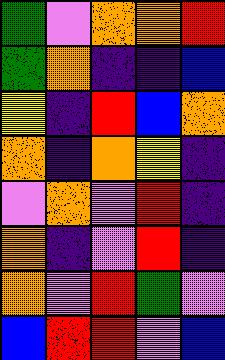[["green", "violet", "orange", "orange", "red"], ["green", "orange", "indigo", "indigo", "blue"], ["yellow", "indigo", "red", "blue", "orange"], ["orange", "indigo", "orange", "yellow", "indigo"], ["violet", "orange", "violet", "red", "indigo"], ["orange", "indigo", "violet", "red", "indigo"], ["orange", "violet", "red", "green", "violet"], ["blue", "red", "red", "violet", "blue"]]